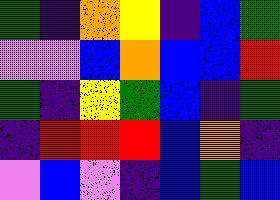[["green", "indigo", "orange", "yellow", "indigo", "blue", "green"], ["violet", "violet", "blue", "orange", "blue", "blue", "red"], ["green", "indigo", "yellow", "green", "blue", "indigo", "green"], ["indigo", "red", "red", "red", "blue", "orange", "indigo"], ["violet", "blue", "violet", "indigo", "blue", "green", "blue"]]